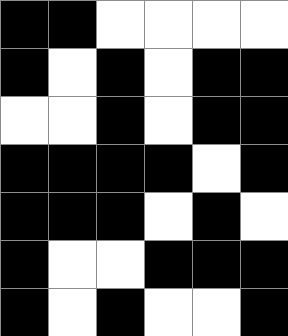[["black", "black", "white", "white", "white", "white"], ["black", "white", "black", "white", "black", "black"], ["white", "white", "black", "white", "black", "black"], ["black", "black", "black", "black", "white", "black"], ["black", "black", "black", "white", "black", "white"], ["black", "white", "white", "black", "black", "black"], ["black", "white", "black", "white", "white", "black"]]